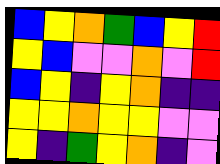[["blue", "yellow", "orange", "green", "blue", "yellow", "red"], ["yellow", "blue", "violet", "violet", "orange", "violet", "red"], ["blue", "yellow", "indigo", "yellow", "orange", "indigo", "indigo"], ["yellow", "yellow", "orange", "yellow", "yellow", "violet", "violet"], ["yellow", "indigo", "green", "yellow", "orange", "indigo", "violet"]]